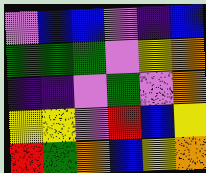[["violet", "blue", "blue", "violet", "indigo", "blue"], ["green", "green", "green", "violet", "yellow", "orange"], ["indigo", "indigo", "violet", "green", "violet", "orange"], ["yellow", "yellow", "violet", "red", "blue", "yellow"], ["red", "green", "orange", "blue", "yellow", "orange"]]